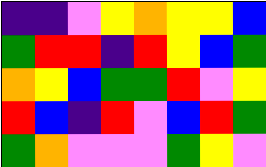[["indigo", "indigo", "violet", "yellow", "orange", "yellow", "yellow", "blue"], ["green", "red", "red", "indigo", "red", "yellow", "blue", "green"], ["orange", "yellow", "blue", "green", "green", "red", "violet", "yellow"], ["red", "blue", "indigo", "red", "violet", "blue", "red", "green"], ["green", "orange", "violet", "violet", "violet", "green", "yellow", "violet"]]